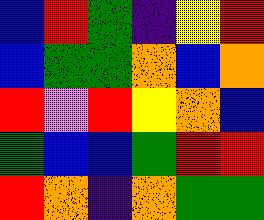[["blue", "red", "green", "indigo", "yellow", "red"], ["blue", "green", "green", "orange", "blue", "orange"], ["red", "violet", "red", "yellow", "orange", "blue"], ["green", "blue", "blue", "green", "red", "red"], ["red", "orange", "indigo", "orange", "green", "green"]]